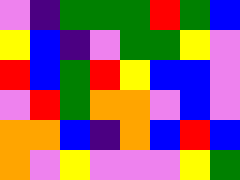[["violet", "indigo", "green", "green", "green", "red", "green", "blue"], ["yellow", "blue", "indigo", "violet", "green", "green", "yellow", "violet"], ["red", "blue", "green", "red", "yellow", "blue", "blue", "violet"], ["violet", "red", "green", "orange", "orange", "violet", "blue", "violet"], ["orange", "orange", "blue", "indigo", "orange", "blue", "red", "blue"], ["orange", "violet", "yellow", "violet", "violet", "violet", "yellow", "green"]]